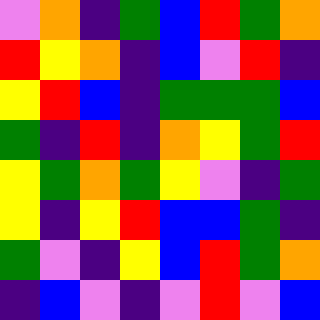[["violet", "orange", "indigo", "green", "blue", "red", "green", "orange"], ["red", "yellow", "orange", "indigo", "blue", "violet", "red", "indigo"], ["yellow", "red", "blue", "indigo", "green", "green", "green", "blue"], ["green", "indigo", "red", "indigo", "orange", "yellow", "green", "red"], ["yellow", "green", "orange", "green", "yellow", "violet", "indigo", "green"], ["yellow", "indigo", "yellow", "red", "blue", "blue", "green", "indigo"], ["green", "violet", "indigo", "yellow", "blue", "red", "green", "orange"], ["indigo", "blue", "violet", "indigo", "violet", "red", "violet", "blue"]]